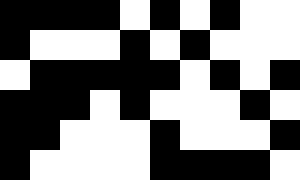[["black", "black", "black", "black", "white", "black", "white", "black", "white", "white"], ["black", "white", "white", "white", "black", "white", "black", "white", "white", "white"], ["white", "black", "black", "black", "black", "black", "white", "black", "white", "black"], ["black", "black", "black", "white", "black", "white", "white", "white", "black", "white"], ["black", "black", "white", "white", "white", "black", "white", "white", "white", "black"], ["black", "white", "white", "white", "white", "black", "black", "black", "black", "white"]]